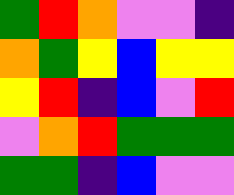[["green", "red", "orange", "violet", "violet", "indigo"], ["orange", "green", "yellow", "blue", "yellow", "yellow"], ["yellow", "red", "indigo", "blue", "violet", "red"], ["violet", "orange", "red", "green", "green", "green"], ["green", "green", "indigo", "blue", "violet", "violet"]]